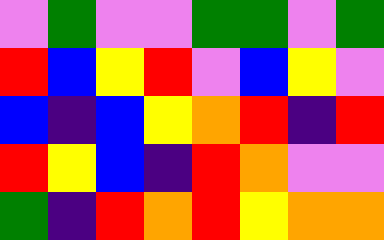[["violet", "green", "violet", "violet", "green", "green", "violet", "green"], ["red", "blue", "yellow", "red", "violet", "blue", "yellow", "violet"], ["blue", "indigo", "blue", "yellow", "orange", "red", "indigo", "red"], ["red", "yellow", "blue", "indigo", "red", "orange", "violet", "violet"], ["green", "indigo", "red", "orange", "red", "yellow", "orange", "orange"]]